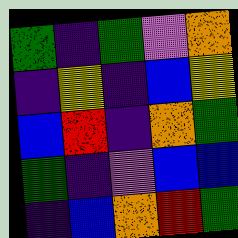[["green", "indigo", "green", "violet", "orange"], ["indigo", "yellow", "indigo", "blue", "yellow"], ["blue", "red", "indigo", "orange", "green"], ["green", "indigo", "violet", "blue", "blue"], ["indigo", "blue", "orange", "red", "green"]]